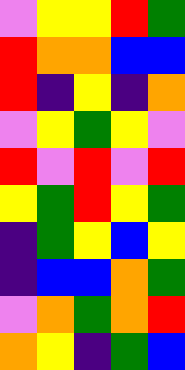[["violet", "yellow", "yellow", "red", "green"], ["red", "orange", "orange", "blue", "blue"], ["red", "indigo", "yellow", "indigo", "orange"], ["violet", "yellow", "green", "yellow", "violet"], ["red", "violet", "red", "violet", "red"], ["yellow", "green", "red", "yellow", "green"], ["indigo", "green", "yellow", "blue", "yellow"], ["indigo", "blue", "blue", "orange", "green"], ["violet", "orange", "green", "orange", "red"], ["orange", "yellow", "indigo", "green", "blue"]]